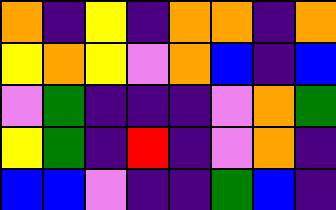[["orange", "indigo", "yellow", "indigo", "orange", "orange", "indigo", "orange"], ["yellow", "orange", "yellow", "violet", "orange", "blue", "indigo", "blue"], ["violet", "green", "indigo", "indigo", "indigo", "violet", "orange", "green"], ["yellow", "green", "indigo", "red", "indigo", "violet", "orange", "indigo"], ["blue", "blue", "violet", "indigo", "indigo", "green", "blue", "indigo"]]